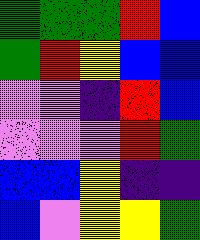[["green", "green", "green", "red", "blue"], ["green", "red", "yellow", "blue", "blue"], ["violet", "violet", "indigo", "red", "blue"], ["violet", "violet", "violet", "red", "green"], ["blue", "blue", "yellow", "indigo", "indigo"], ["blue", "violet", "yellow", "yellow", "green"]]